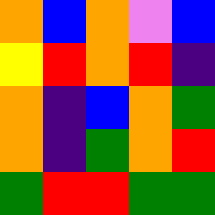[["orange", "blue", "orange", "violet", "blue"], ["yellow", "red", "orange", "red", "indigo"], ["orange", "indigo", "blue", "orange", "green"], ["orange", "indigo", "green", "orange", "red"], ["green", "red", "red", "green", "green"]]